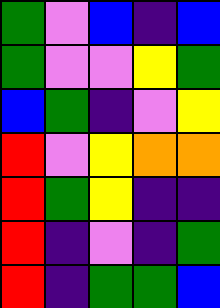[["green", "violet", "blue", "indigo", "blue"], ["green", "violet", "violet", "yellow", "green"], ["blue", "green", "indigo", "violet", "yellow"], ["red", "violet", "yellow", "orange", "orange"], ["red", "green", "yellow", "indigo", "indigo"], ["red", "indigo", "violet", "indigo", "green"], ["red", "indigo", "green", "green", "blue"]]